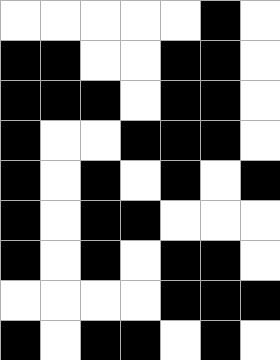[["white", "white", "white", "white", "white", "black", "white"], ["black", "black", "white", "white", "black", "black", "white"], ["black", "black", "black", "white", "black", "black", "white"], ["black", "white", "white", "black", "black", "black", "white"], ["black", "white", "black", "white", "black", "white", "black"], ["black", "white", "black", "black", "white", "white", "white"], ["black", "white", "black", "white", "black", "black", "white"], ["white", "white", "white", "white", "black", "black", "black"], ["black", "white", "black", "black", "white", "black", "white"]]